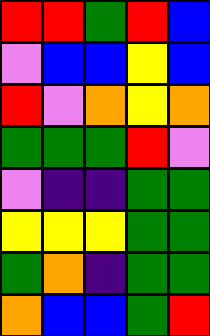[["red", "red", "green", "red", "blue"], ["violet", "blue", "blue", "yellow", "blue"], ["red", "violet", "orange", "yellow", "orange"], ["green", "green", "green", "red", "violet"], ["violet", "indigo", "indigo", "green", "green"], ["yellow", "yellow", "yellow", "green", "green"], ["green", "orange", "indigo", "green", "green"], ["orange", "blue", "blue", "green", "red"]]